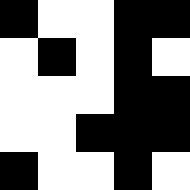[["black", "white", "white", "black", "black"], ["white", "black", "white", "black", "white"], ["white", "white", "white", "black", "black"], ["white", "white", "black", "black", "black"], ["black", "white", "white", "black", "white"]]